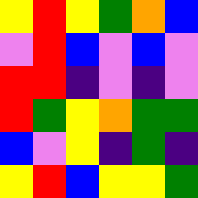[["yellow", "red", "yellow", "green", "orange", "blue"], ["violet", "red", "blue", "violet", "blue", "violet"], ["red", "red", "indigo", "violet", "indigo", "violet"], ["red", "green", "yellow", "orange", "green", "green"], ["blue", "violet", "yellow", "indigo", "green", "indigo"], ["yellow", "red", "blue", "yellow", "yellow", "green"]]